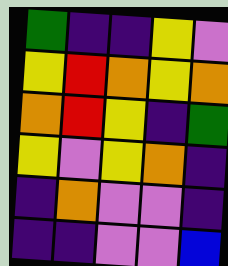[["green", "indigo", "indigo", "yellow", "violet"], ["yellow", "red", "orange", "yellow", "orange"], ["orange", "red", "yellow", "indigo", "green"], ["yellow", "violet", "yellow", "orange", "indigo"], ["indigo", "orange", "violet", "violet", "indigo"], ["indigo", "indigo", "violet", "violet", "blue"]]